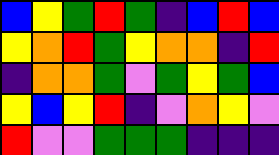[["blue", "yellow", "green", "red", "green", "indigo", "blue", "red", "blue"], ["yellow", "orange", "red", "green", "yellow", "orange", "orange", "indigo", "red"], ["indigo", "orange", "orange", "green", "violet", "green", "yellow", "green", "blue"], ["yellow", "blue", "yellow", "red", "indigo", "violet", "orange", "yellow", "violet"], ["red", "violet", "violet", "green", "green", "green", "indigo", "indigo", "indigo"]]